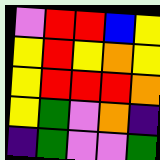[["violet", "red", "red", "blue", "yellow"], ["yellow", "red", "yellow", "orange", "yellow"], ["yellow", "red", "red", "red", "orange"], ["yellow", "green", "violet", "orange", "indigo"], ["indigo", "green", "violet", "violet", "green"]]